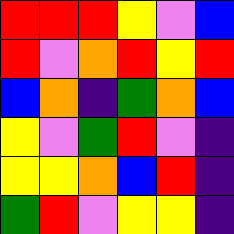[["red", "red", "red", "yellow", "violet", "blue"], ["red", "violet", "orange", "red", "yellow", "red"], ["blue", "orange", "indigo", "green", "orange", "blue"], ["yellow", "violet", "green", "red", "violet", "indigo"], ["yellow", "yellow", "orange", "blue", "red", "indigo"], ["green", "red", "violet", "yellow", "yellow", "indigo"]]